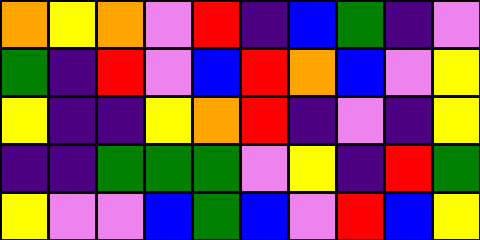[["orange", "yellow", "orange", "violet", "red", "indigo", "blue", "green", "indigo", "violet"], ["green", "indigo", "red", "violet", "blue", "red", "orange", "blue", "violet", "yellow"], ["yellow", "indigo", "indigo", "yellow", "orange", "red", "indigo", "violet", "indigo", "yellow"], ["indigo", "indigo", "green", "green", "green", "violet", "yellow", "indigo", "red", "green"], ["yellow", "violet", "violet", "blue", "green", "blue", "violet", "red", "blue", "yellow"]]